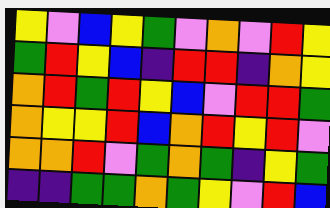[["yellow", "violet", "blue", "yellow", "green", "violet", "orange", "violet", "red", "yellow"], ["green", "red", "yellow", "blue", "indigo", "red", "red", "indigo", "orange", "yellow"], ["orange", "red", "green", "red", "yellow", "blue", "violet", "red", "red", "green"], ["orange", "yellow", "yellow", "red", "blue", "orange", "red", "yellow", "red", "violet"], ["orange", "orange", "red", "violet", "green", "orange", "green", "indigo", "yellow", "green"], ["indigo", "indigo", "green", "green", "orange", "green", "yellow", "violet", "red", "blue"]]